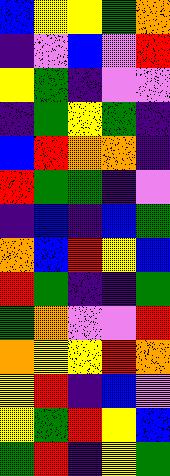[["blue", "yellow", "yellow", "green", "orange"], ["indigo", "violet", "blue", "violet", "red"], ["yellow", "green", "indigo", "violet", "violet"], ["indigo", "green", "yellow", "green", "indigo"], ["blue", "red", "orange", "orange", "indigo"], ["red", "green", "green", "indigo", "violet"], ["indigo", "blue", "indigo", "blue", "green"], ["orange", "blue", "red", "yellow", "blue"], ["red", "green", "indigo", "indigo", "green"], ["green", "orange", "violet", "violet", "red"], ["orange", "yellow", "yellow", "red", "orange"], ["yellow", "red", "indigo", "blue", "violet"], ["yellow", "green", "red", "yellow", "blue"], ["green", "red", "indigo", "yellow", "green"]]